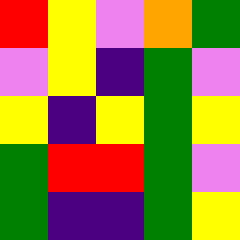[["red", "yellow", "violet", "orange", "green"], ["violet", "yellow", "indigo", "green", "violet"], ["yellow", "indigo", "yellow", "green", "yellow"], ["green", "red", "red", "green", "violet"], ["green", "indigo", "indigo", "green", "yellow"]]